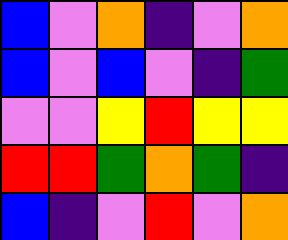[["blue", "violet", "orange", "indigo", "violet", "orange"], ["blue", "violet", "blue", "violet", "indigo", "green"], ["violet", "violet", "yellow", "red", "yellow", "yellow"], ["red", "red", "green", "orange", "green", "indigo"], ["blue", "indigo", "violet", "red", "violet", "orange"]]